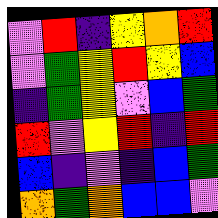[["violet", "red", "indigo", "yellow", "orange", "red"], ["violet", "green", "yellow", "red", "yellow", "blue"], ["indigo", "green", "yellow", "violet", "blue", "green"], ["red", "violet", "yellow", "red", "indigo", "red"], ["blue", "indigo", "violet", "indigo", "blue", "green"], ["orange", "green", "orange", "blue", "blue", "violet"]]